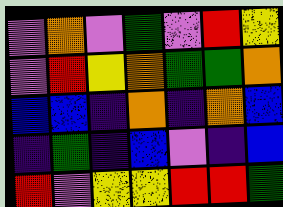[["violet", "orange", "violet", "green", "violet", "red", "yellow"], ["violet", "red", "yellow", "orange", "green", "green", "orange"], ["blue", "blue", "indigo", "orange", "indigo", "orange", "blue"], ["indigo", "green", "indigo", "blue", "violet", "indigo", "blue"], ["red", "violet", "yellow", "yellow", "red", "red", "green"]]